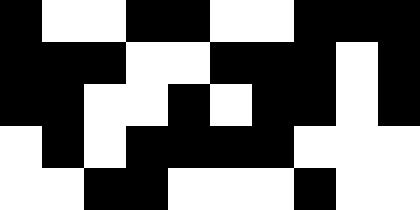[["black", "white", "white", "black", "black", "white", "white", "black", "black", "black"], ["black", "black", "black", "white", "white", "black", "black", "black", "white", "black"], ["black", "black", "white", "white", "black", "white", "black", "black", "white", "black"], ["white", "black", "white", "black", "black", "black", "black", "white", "white", "white"], ["white", "white", "black", "black", "white", "white", "white", "black", "white", "white"]]